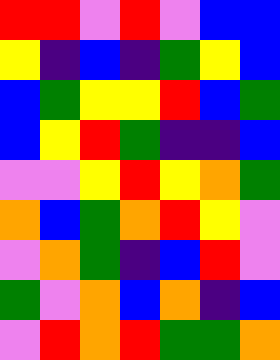[["red", "red", "violet", "red", "violet", "blue", "blue"], ["yellow", "indigo", "blue", "indigo", "green", "yellow", "blue"], ["blue", "green", "yellow", "yellow", "red", "blue", "green"], ["blue", "yellow", "red", "green", "indigo", "indigo", "blue"], ["violet", "violet", "yellow", "red", "yellow", "orange", "green"], ["orange", "blue", "green", "orange", "red", "yellow", "violet"], ["violet", "orange", "green", "indigo", "blue", "red", "violet"], ["green", "violet", "orange", "blue", "orange", "indigo", "blue"], ["violet", "red", "orange", "red", "green", "green", "orange"]]